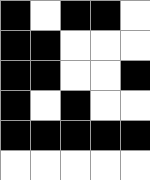[["black", "white", "black", "black", "white"], ["black", "black", "white", "white", "white"], ["black", "black", "white", "white", "black"], ["black", "white", "black", "white", "white"], ["black", "black", "black", "black", "black"], ["white", "white", "white", "white", "white"]]